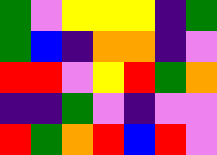[["green", "violet", "yellow", "yellow", "yellow", "indigo", "green"], ["green", "blue", "indigo", "orange", "orange", "indigo", "violet"], ["red", "red", "violet", "yellow", "red", "green", "orange"], ["indigo", "indigo", "green", "violet", "indigo", "violet", "violet"], ["red", "green", "orange", "red", "blue", "red", "violet"]]